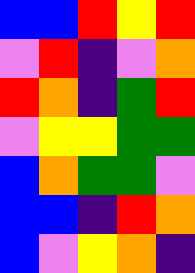[["blue", "blue", "red", "yellow", "red"], ["violet", "red", "indigo", "violet", "orange"], ["red", "orange", "indigo", "green", "red"], ["violet", "yellow", "yellow", "green", "green"], ["blue", "orange", "green", "green", "violet"], ["blue", "blue", "indigo", "red", "orange"], ["blue", "violet", "yellow", "orange", "indigo"]]